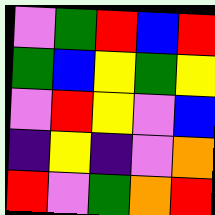[["violet", "green", "red", "blue", "red"], ["green", "blue", "yellow", "green", "yellow"], ["violet", "red", "yellow", "violet", "blue"], ["indigo", "yellow", "indigo", "violet", "orange"], ["red", "violet", "green", "orange", "red"]]